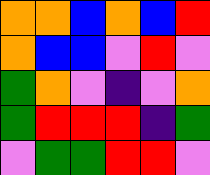[["orange", "orange", "blue", "orange", "blue", "red"], ["orange", "blue", "blue", "violet", "red", "violet"], ["green", "orange", "violet", "indigo", "violet", "orange"], ["green", "red", "red", "red", "indigo", "green"], ["violet", "green", "green", "red", "red", "violet"]]